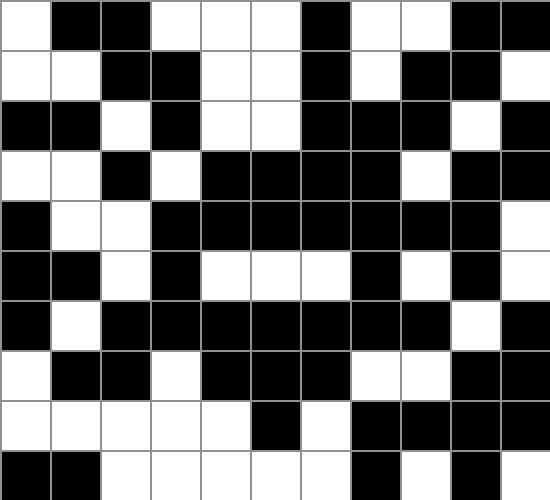[["white", "black", "black", "white", "white", "white", "black", "white", "white", "black", "black"], ["white", "white", "black", "black", "white", "white", "black", "white", "black", "black", "white"], ["black", "black", "white", "black", "white", "white", "black", "black", "black", "white", "black"], ["white", "white", "black", "white", "black", "black", "black", "black", "white", "black", "black"], ["black", "white", "white", "black", "black", "black", "black", "black", "black", "black", "white"], ["black", "black", "white", "black", "white", "white", "white", "black", "white", "black", "white"], ["black", "white", "black", "black", "black", "black", "black", "black", "black", "white", "black"], ["white", "black", "black", "white", "black", "black", "black", "white", "white", "black", "black"], ["white", "white", "white", "white", "white", "black", "white", "black", "black", "black", "black"], ["black", "black", "white", "white", "white", "white", "white", "black", "white", "black", "white"]]